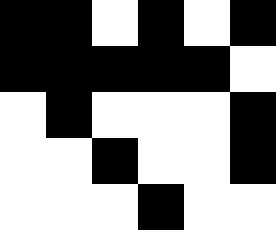[["black", "black", "white", "black", "white", "black"], ["black", "black", "black", "black", "black", "white"], ["white", "black", "white", "white", "white", "black"], ["white", "white", "black", "white", "white", "black"], ["white", "white", "white", "black", "white", "white"]]